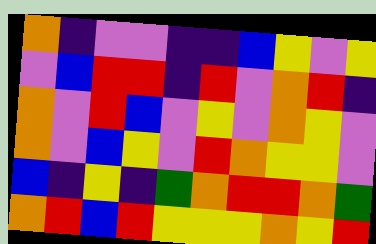[["orange", "indigo", "violet", "violet", "indigo", "indigo", "blue", "yellow", "violet", "yellow"], ["violet", "blue", "red", "red", "indigo", "red", "violet", "orange", "red", "indigo"], ["orange", "violet", "red", "blue", "violet", "yellow", "violet", "orange", "yellow", "violet"], ["orange", "violet", "blue", "yellow", "violet", "red", "orange", "yellow", "yellow", "violet"], ["blue", "indigo", "yellow", "indigo", "green", "orange", "red", "red", "orange", "green"], ["orange", "red", "blue", "red", "yellow", "yellow", "yellow", "orange", "yellow", "red"]]